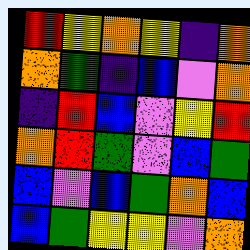[["red", "yellow", "orange", "yellow", "indigo", "orange"], ["orange", "green", "indigo", "blue", "violet", "orange"], ["indigo", "red", "blue", "violet", "yellow", "red"], ["orange", "red", "green", "violet", "blue", "green"], ["blue", "violet", "blue", "green", "orange", "blue"], ["blue", "green", "yellow", "yellow", "violet", "orange"]]